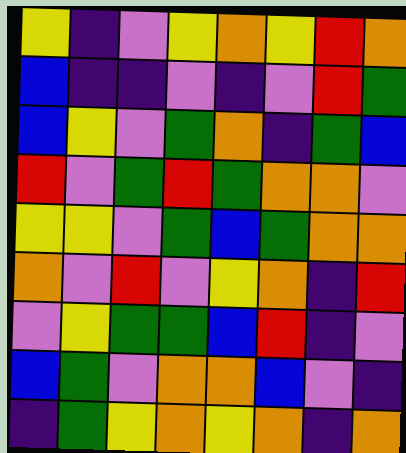[["yellow", "indigo", "violet", "yellow", "orange", "yellow", "red", "orange"], ["blue", "indigo", "indigo", "violet", "indigo", "violet", "red", "green"], ["blue", "yellow", "violet", "green", "orange", "indigo", "green", "blue"], ["red", "violet", "green", "red", "green", "orange", "orange", "violet"], ["yellow", "yellow", "violet", "green", "blue", "green", "orange", "orange"], ["orange", "violet", "red", "violet", "yellow", "orange", "indigo", "red"], ["violet", "yellow", "green", "green", "blue", "red", "indigo", "violet"], ["blue", "green", "violet", "orange", "orange", "blue", "violet", "indigo"], ["indigo", "green", "yellow", "orange", "yellow", "orange", "indigo", "orange"]]